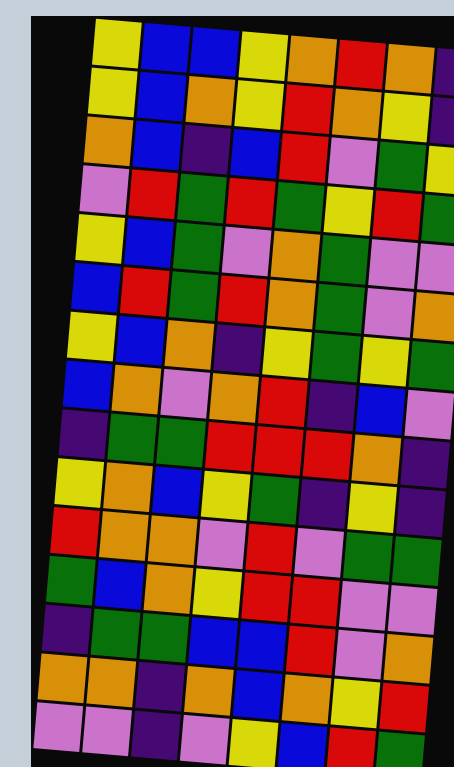[["yellow", "blue", "blue", "yellow", "orange", "red", "orange", "indigo"], ["yellow", "blue", "orange", "yellow", "red", "orange", "yellow", "indigo"], ["orange", "blue", "indigo", "blue", "red", "violet", "green", "yellow"], ["violet", "red", "green", "red", "green", "yellow", "red", "green"], ["yellow", "blue", "green", "violet", "orange", "green", "violet", "violet"], ["blue", "red", "green", "red", "orange", "green", "violet", "orange"], ["yellow", "blue", "orange", "indigo", "yellow", "green", "yellow", "green"], ["blue", "orange", "violet", "orange", "red", "indigo", "blue", "violet"], ["indigo", "green", "green", "red", "red", "red", "orange", "indigo"], ["yellow", "orange", "blue", "yellow", "green", "indigo", "yellow", "indigo"], ["red", "orange", "orange", "violet", "red", "violet", "green", "green"], ["green", "blue", "orange", "yellow", "red", "red", "violet", "violet"], ["indigo", "green", "green", "blue", "blue", "red", "violet", "orange"], ["orange", "orange", "indigo", "orange", "blue", "orange", "yellow", "red"], ["violet", "violet", "indigo", "violet", "yellow", "blue", "red", "green"]]